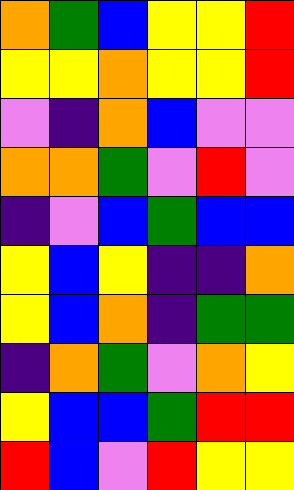[["orange", "green", "blue", "yellow", "yellow", "red"], ["yellow", "yellow", "orange", "yellow", "yellow", "red"], ["violet", "indigo", "orange", "blue", "violet", "violet"], ["orange", "orange", "green", "violet", "red", "violet"], ["indigo", "violet", "blue", "green", "blue", "blue"], ["yellow", "blue", "yellow", "indigo", "indigo", "orange"], ["yellow", "blue", "orange", "indigo", "green", "green"], ["indigo", "orange", "green", "violet", "orange", "yellow"], ["yellow", "blue", "blue", "green", "red", "red"], ["red", "blue", "violet", "red", "yellow", "yellow"]]